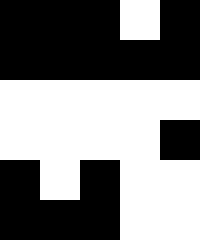[["black", "black", "black", "white", "black"], ["black", "black", "black", "black", "black"], ["white", "white", "white", "white", "white"], ["white", "white", "white", "white", "black"], ["black", "white", "black", "white", "white"], ["black", "black", "black", "white", "white"]]